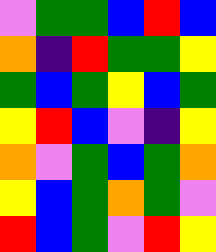[["violet", "green", "green", "blue", "red", "blue"], ["orange", "indigo", "red", "green", "green", "yellow"], ["green", "blue", "green", "yellow", "blue", "green"], ["yellow", "red", "blue", "violet", "indigo", "yellow"], ["orange", "violet", "green", "blue", "green", "orange"], ["yellow", "blue", "green", "orange", "green", "violet"], ["red", "blue", "green", "violet", "red", "yellow"]]